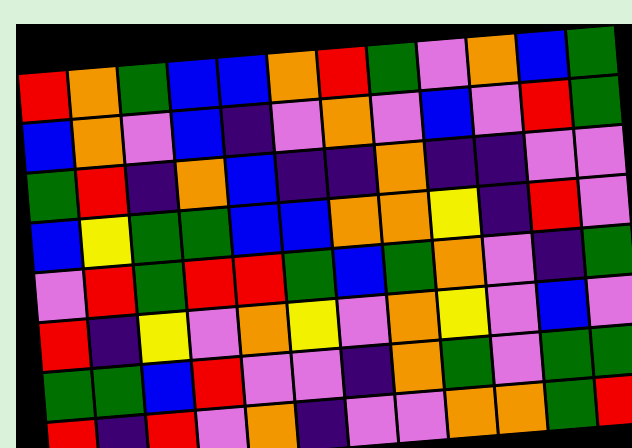[["red", "orange", "green", "blue", "blue", "orange", "red", "green", "violet", "orange", "blue", "green"], ["blue", "orange", "violet", "blue", "indigo", "violet", "orange", "violet", "blue", "violet", "red", "green"], ["green", "red", "indigo", "orange", "blue", "indigo", "indigo", "orange", "indigo", "indigo", "violet", "violet"], ["blue", "yellow", "green", "green", "blue", "blue", "orange", "orange", "yellow", "indigo", "red", "violet"], ["violet", "red", "green", "red", "red", "green", "blue", "green", "orange", "violet", "indigo", "green"], ["red", "indigo", "yellow", "violet", "orange", "yellow", "violet", "orange", "yellow", "violet", "blue", "violet"], ["green", "green", "blue", "red", "violet", "violet", "indigo", "orange", "green", "violet", "green", "green"], ["red", "indigo", "red", "violet", "orange", "indigo", "violet", "violet", "orange", "orange", "green", "red"]]